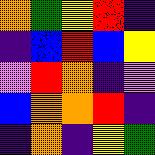[["orange", "green", "yellow", "red", "indigo"], ["indigo", "blue", "red", "blue", "yellow"], ["violet", "red", "orange", "indigo", "violet"], ["blue", "orange", "orange", "red", "indigo"], ["indigo", "orange", "indigo", "yellow", "green"]]